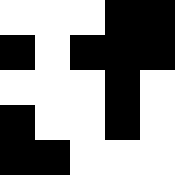[["white", "white", "white", "black", "black"], ["black", "white", "black", "black", "black"], ["white", "white", "white", "black", "white"], ["black", "white", "white", "black", "white"], ["black", "black", "white", "white", "white"]]